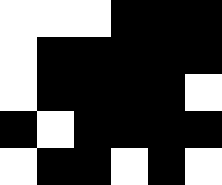[["white", "white", "white", "black", "black", "black"], ["white", "black", "black", "black", "black", "black"], ["white", "black", "black", "black", "black", "white"], ["black", "white", "black", "black", "black", "black"], ["white", "black", "black", "white", "black", "white"]]